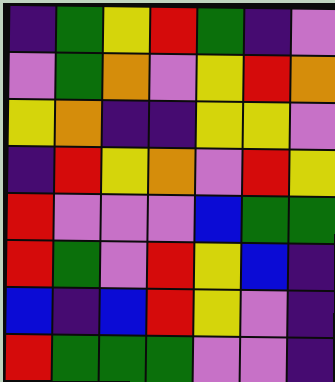[["indigo", "green", "yellow", "red", "green", "indigo", "violet"], ["violet", "green", "orange", "violet", "yellow", "red", "orange"], ["yellow", "orange", "indigo", "indigo", "yellow", "yellow", "violet"], ["indigo", "red", "yellow", "orange", "violet", "red", "yellow"], ["red", "violet", "violet", "violet", "blue", "green", "green"], ["red", "green", "violet", "red", "yellow", "blue", "indigo"], ["blue", "indigo", "blue", "red", "yellow", "violet", "indigo"], ["red", "green", "green", "green", "violet", "violet", "indigo"]]